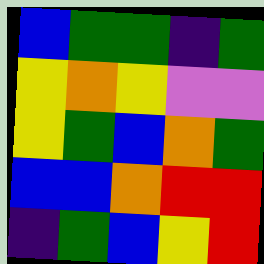[["blue", "green", "green", "indigo", "green"], ["yellow", "orange", "yellow", "violet", "violet"], ["yellow", "green", "blue", "orange", "green"], ["blue", "blue", "orange", "red", "red"], ["indigo", "green", "blue", "yellow", "red"]]